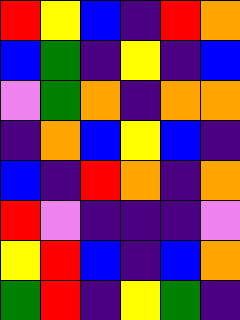[["red", "yellow", "blue", "indigo", "red", "orange"], ["blue", "green", "indigo", "yellow", "indigo", "blue"], ["violet", "green", "orange", "indigo", "orange", "orange"], ["indigo", "orange", "blue", "yellow", "blue", "indigo"], ["blue", "indigo", "red", "orange", "indigo", "orange"], ["red", "violet", "indigo", "indigo", "indigo", "violet"], ["yellow", "red", "blue", "indigo", "blue", "orange"], ["green", "red", "indigo", "yellow", "green", "indigo"]]